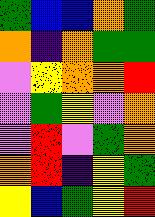[["green", "blue", "blue", "orange", "green"], ["orange", "indigo", "orange", "green", "green"], ["violet", "yellow", "orange", "orange", "red"], ["violet", "green", "yellow", "violet", "orange"], ["violet", "red", "violet", "green", "orange"], ["orange", "red", "indigo", "yellow", "green"], ["yellow", "blue", "green", "yellow", "red"]]